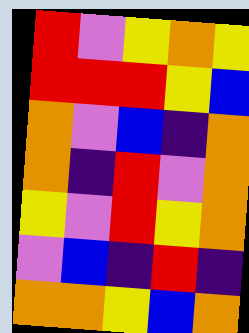[["red", "violet", "yellow", "orange", "yellow"], ["red", "red", "red", "yellow", "blue"], ["orange", "violet", "blue", "indigo", "orange"], ["orange", "indigo", "red", "violet", "orange"], ["yellow", "violet", "red", "yellow", "orange"], ["violet", "blue", "indigo", "red", "indigo"], ["orange", "orange", "yellow", "blue", "orange"]]